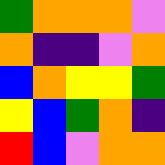[["green", "orange", "orange", "orange", "violet"], ["orange", "indigo", "indigo", "violet", "orange"], ["blue", "orange", "yellow", "yellow", "green"], ["yellow", "blue", "green", "orange", "indigo"], ["red", "blue", "violet", "orange", "orange"]]